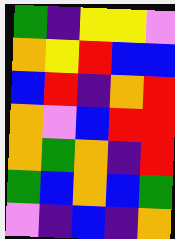[["green", "indigo", "yellow", "yellow", "violet"], ["orange", "yellow", "red", "blue", "blue"], ["blue", "red", "indigo", "orange", "red"], ["orange", "violet", "blue", "red", "red"], ["orange", "green", "orange", "indigo", "red"], ["green", "blue", "orange", "blue", "green"], ["violet", "indigo", "blue", "indigo", "orange"]]